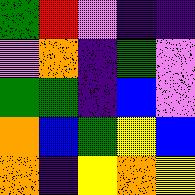[["green", "red", "violet", "indigo", "indigo"], ["violet", "orange", "indigo", "green", "violet"], ["green", "green", "indigo", "blue", "violet"], ["orange", "blue", "green", "yellow", "blue"], ["orange", "indigo", "yellow", "orange", "yellow"]]